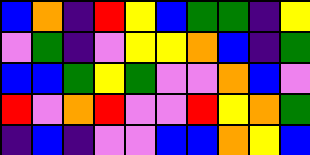[["blue", "orange", "indigo", "red", "yellow", "blue", "green", "green", "indigo", "yellow"], ["violet", "green", "indigo", "violet", "yellow", "yellow", "orange", "blue", "indigo", "green"], ["blue", "blue", "green", "yellow", "green", "violet", "violet", "orange", "blue", "violet"], ["red", "violet", "orange", "red", "violet", "violet", "red", "yellow", "orange", "green"], ["indigo", "blue", "indigo", "violet", "violet", "blue", "blue", "orange", "yellow", "blue"]]